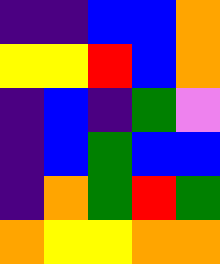[["indigo", "indigo", "blue", "blue", "orange"], ["yellow", "yellow", "red", "blue", "orange"], ["indigo", "blue", "indigo", "green", "violet"], ["indigo", "blue", "green", "blue", "blue"], ["indigo", "orange", "green", "red", "green"], ["orange", "yellow", "yellow", "orange", "orange"]]